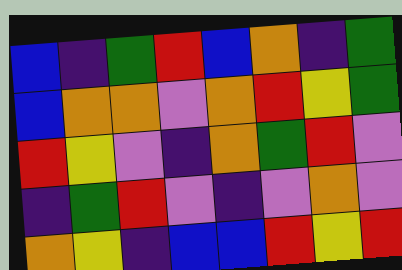[["blue", "indigo", "green", "red", "blue", "orange", "indigo", "green"], ["blue", "orange", "orange", "violet", "orange", "red", "yellow", "green"], ["red", "yellow", "violet", "indigo", "orange", "green", "red", "violet"], ["indigo", "green", "red", "violet", "indigo", "violet", "orange", "violet"], ["orange", "yellow", "indigo", "blue", "blue", "red", "yellow", "red"]]